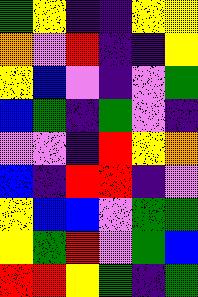[["green", "yellow", "indigo", "indigo", "yellow", "yellow"], ["orange", "violet", "red", "indigo", "indigo", "yellow"], ["yellow", "blue", "violet", "indigo", "violet", "green"], ["blue", "green", "indigo", "green", "violet", "indigo"], ["violet", "violet", "indigo", "red", "yellow", "orange"], ["blue", "indigo", "red", "red", "indigo", "violet"], ["yellow", "blue", "blue", "violet", "green", "green"], ["yellow", "green", "red", "violet", "green", "blue"], ["red", "red", "yellow", "green", "indigo", "green"]]